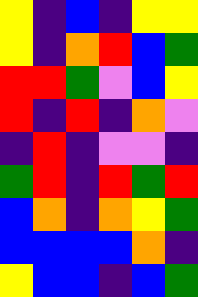[["yellow", "indigo", "blue", "indigo", "yellow", "yellow"], ["yellow", "indigo", "orange", "red", "blue", "green"], ["red", "red", "green", "violet", "blue", "yellow"], ["red", "indigo", "red", "indigo", "orange", "violet"], ["indigo", "red", "indigo", "violet", "violet", "indigo"], ["green", "red", "indigo", "red", "green", "red"], ["blue", "orange", "indigo", "orange", "yellow", "green"], ["blue", "blue", "blue", "blue", "orange", "indigo"], ["yellow", "blue", "blue", "indigo", "blue", "green"]]